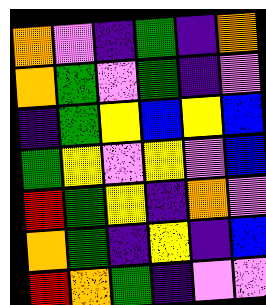[["orange", "violet", "indigo", "green", "indigo", "orange"], ["orange", "green", "violet", "green", "indigo", "violet"], ["indigo", "green", "yellow", "blue", "yellow", "blue"], ["green", "yellow", "violet", "yellow", "violet", "blue"], ["red", "green", "yellow", "indigo", "orange", "violet"], ["orange", "green", "indigo", "yellow", "indigo", "blue"], ["red", "orange", "green", "indigo", "violet", "violet"]]